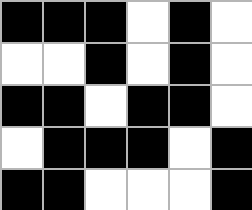[["black", "black", "black", "white", "black", "white"], ["white", "white", "black", "white", "black", "white"], ["black", "black", "white", "black", "black", "white"], ["white", "black", "black", "black", "white", "black"], ["black", "black", "white", "white", "white", "black"]]